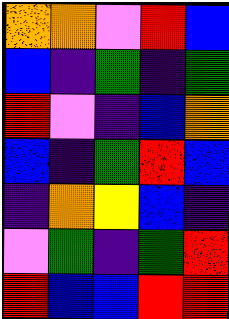[["orange", "orange", "violet", "red", "blue"], ["blue", "indigo", "green", "indigo", "green"], ["red", "violet", "indigo", "blue", "orange"], ["blue", "indigo", "green", "red", "blue"], ["indigo", "orange", "yellow", "blue", "indigo"], ["violet", "green", "indigo", "green", "red"], ["red", "blue", "blue", "red", "red"]]